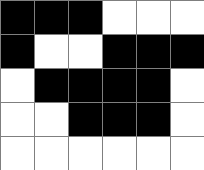[["black", "black", "black", "white", "white", "white"], ["black", "white", "white", "black", "black", "black"], ["white", "black", "black", "black", "black", "white"], ["white", "white", "black", "black", "black", "white"], ["white", "white", "white", "white", "white", "white"]]